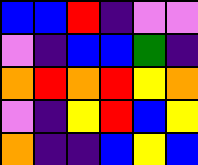[["blue", "blue", "red", "indigo", "violet", "violet"], ["violet", "indigo", "blue", "blue", "green", "indigo"], ["orange", "red", "orange", "red", "yellow", "orange"], ["violet", "indigo", "yellow", "red", "blue", "yellow"], ["orange", "indigo", "indigo", "blue", "yellow", "blue"]]